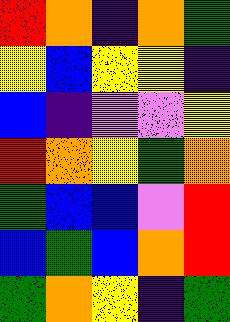[["red", "orange", "indigo", "orange", "green"], ["yellow", "blue", "yellow", "yellow", "indigo"], ["blue", "indigo", "violet", "violet", "yellow"], ["red", "orange", "yellow", "green", "orange"], ["green", "blue", "blue", "violet", "red"], ["blue", "green", "blue", "orange", "red"], ["green", "orange", "yellow", "indigo", "green"]]